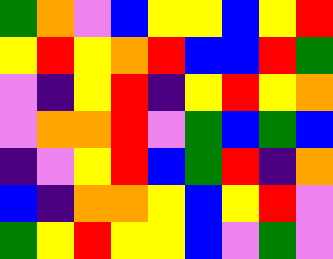[["green", "orange", "violet", "blue", "yellow", "yellow", "blue", "yellow", "red"], ["yellow", "red", "yellow", "orange", "red", "blue", "blue", "red", "green"], ["violet", "indigo", "yellow", "red", "indigo", "yellow", "red", "yellow", "orange"], ["violet", "orange", "orange", "red", "violet", "green", "blue", "green", "blue"], ["indigo", "violet", "yellow", "red", "blue", "green", "red", "indigo", "orange"], ["blue", "indigo", "orange", "orange", "yellow", "blue", "yellow", "red", "violet"], ["green", "yellow", "red", "yellow", "yellow", "blue", "violet", "green", "violet"]]